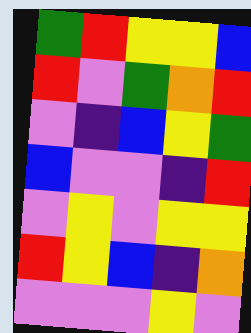[["green", "red", "yellow", "yellow", "blue"], ["red", "violet", "green", "orange", "red"], ["violet", "indigo", "blue", "yellow", "green"], ["blue", "violet", "violet", "indigo", "red"], ["violet", "yellow", "violet", "yellow", "yellow"], ["red", "yellow", "blue", "indigo", "orange"], ["violet", "violet", "violet", "yellow", "violet"]]